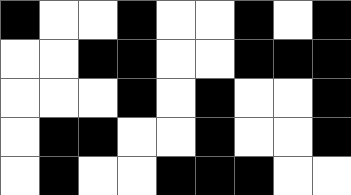[["black", "white", "white", "black", "white", "white", "black", "white", "black"], ["white", "white", "black", "black", "white", "white", "black", "black", "black"], ["white", "white", "white", "black", "white", "black", "white", "white", "black"], ["white", "black", "black", "white", "white", "black", "white", "white", "black"], ["white", "black", "white", "white", "black", "black", "black", "white", "white"]]